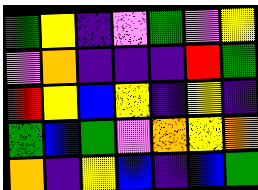[["green", "yellow", "indigo", "violet", "green", "violet", "yellow"], ["violet", "orange", "indigo", "indigo", "indigo", "red", "green"], ["red", "yellow", "blue", "yellow", "indigo", "yellow", "indigo"], ["green", "blue", "green", "violet", "orange", "yellow", "orange"], ["orange", "indigo", "yellow", "blue", "indigo", "blue", "green"]]